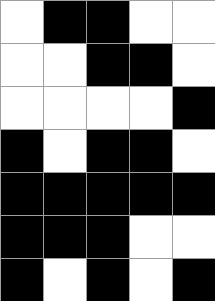[["white", "black", "black", "white", "white"], ["white", "white", "black", "black", "white"], ["white", "white", "white", "white", "black"], ["black", "white", "black", "black", "white"], ["black", "black", "black", "black", "black"], ["black", "black", "black", "white", "white"], ["black", "white", "black", "white", "black"]]